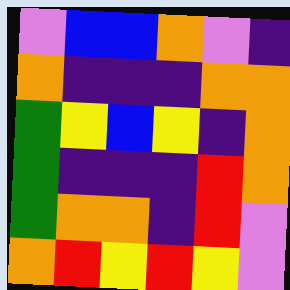[["violet", "blue", "blue", "orange", "violet", "indigo"], ["orange", "indigo", "indigo", "indigo", "orange", "orange"], ["green", "yellow", "blue", "yellow", "indigo", "orange"], ["green", "indigo", "indigo", "indigo", "red", "orange"], ["green", "orange", "orange", "indigo", "red", "violet"], ["orange", "red", "yellow", "red", "yellow", "violet"]]